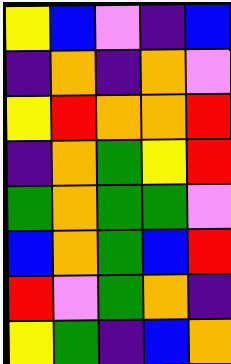[["yellow", "blue", "violet", "indigo", "blue"], ["indigo", "orange", "indigo", "orange", "violet"], ["yellow", "red", "orange", "orange", "red"], ["indigo", "orange", "green", "yellow", "red"], ["green", "orange", "green", "green", "violet"], ["blue", "orange", "green", "blue", "red"], ["red", "violet", "green", "orange", "indigo"], ["yellow", "green", "indigo", "blue", "orange"]]